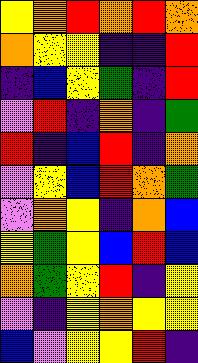[["yellow", "orange", "red", "orange", "red", "orange"], ["orange", "yellow", "yellow", "indigo", "indigo", "red"], ["indigo", "blue", "yellow", "green", "indigo", "red"], ["violet", "red", "indigo", "orange", "indigo", "green"], ["red", "indigo", "blue", "red", "indigo", "orange"], ["violet", "yellow", "blue", "red", "orange", "green"], ["violet", "orange", "yellow", "indigo", "orange", "blue"], ["yellow", "green", "yellow", "blue", "red", "blue"], ["orange", "green", "yellow", "red", "indigo", "yellow"], ["violet", "indigo", "yellow", "orange", "yellow", "yellow"], ["blue", "violet", "yellow", "yellow", "red", "indigo"]]